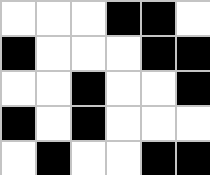[["white", "white", "white", "black", "black", "white"], ["black", "white", "white", "white", "black", "black"], ["white", "white", "black", "white", "white", "black"], ["black", "white", "black", "white", "white", "white"], ["white", "black", "white", "white", "black", "black"]]